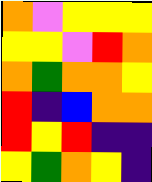[["orange", "violet", "yellow", "yellow", "yellow"], ["yellow", "yellow", "violet", "red", "orange"], ["orange", "green", "orange", "orange", "yellow"], ["red", "indigo", "blue", "orange", "orange"], ["red", "yellow", "red", "indigo", "indigo"], ["yellow", "green", "orange", "yellow", "indigo"]]